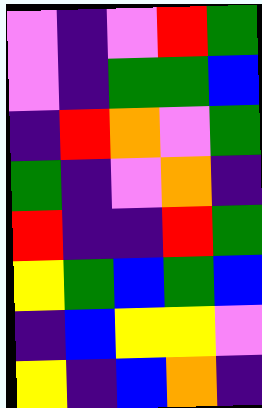[["violet", "indigo", "violet", "red", "green"], ["violet", "indigo", "green", "green", "blue"], ["indigo", "red", "orange", "violet", "green"], ["green", "indigo", "violet", "orange", "indigo"], ["red", "indigo", "indigo", "red", "green"], ["yellow", "green", "blue", "green", "blue"], ["indigo", "blue", "yellow", "yellow", "violet"], ["yellow", "indigo", "blue", "orange", "indigo"]]